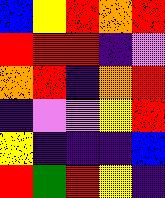[["blue", "yellow", "red", "orange", "red"], ["red", "red", "red", "indigo", "violet"], ["orange", "red", "indigo", "orange", "red"], ["indigo", "violet", "violet", "yellow", "red"], ["yellow", "indigo", "indigo", "indigo", "blue"], ["red", "green", "red", "yellow", "indigo"]]